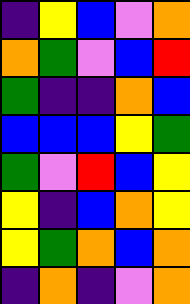[["indigo", "yellow", "blue", "violet", "orange"], ["orange", "green", "violet", "blue", "red"], ["green", "indigo", "indigo", "orange", "blue"], ["blue", "blue", "blue", "yellow", "green"], ["green", "violet", "red", "blue", "yellow"], ["yellow", "indigo", "blue", "orange", "yellow"], ["yellow", "green", "orange", "blue", "orange"], ["indigo", "orange", "indigo", "violet", "orange"]]